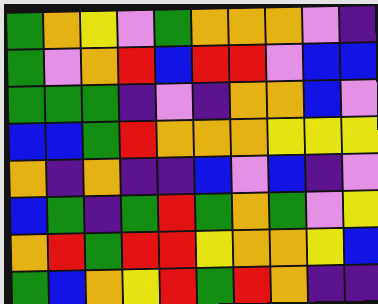[["green", "orange", "yellow", "violet", "green", "orange", "orange", "orange", "violet", "indigo"], ["green", "violet", "orange", "red", "blue", "red", "red", "violet", "blue", "blue"], ["green", "green", "green", "indigo", "violet", "indigo", "orange", "orange", "blue", "violet"], ["blue", "blue", "green", "red", "orange", "orange", "orange", "yellow", "yellow", "yellow"], ["orange", "indigo", "orange", "indigo", "indigo", "blue", "violet", "blue", "indigo", "violet"], ["blue", "green", "indigo", "green", "red", "green", "orange", "green", "violet", "yellow"], ["orange", "red", "green", "red", "red", "yellow", "orange", "orange", "yellow", "blue"], ["green", "blue", "orange", "yellow", "red", "green", "red", "orange", "indigo", "indigo"]]